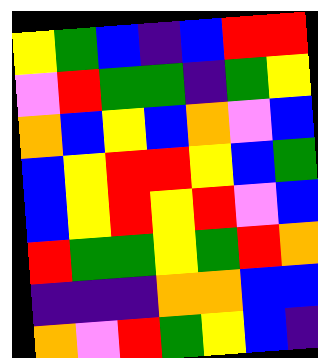[["yellow", "green", "blue", "indigo", "blue", "red", "red"], ["violet", "red", "green", "green", "indigo", "green", "yellow"], ["orange", "blue", "yellow", "blue", "orange", "violet", "blue"], ["blue", "yellow", "red", "red", "yellow", "blue", "green"], ["blue", "yellow", "red", "yellow", "red", "violet", "blue"], ["red", "green", "green", "yellow", "green", "red", "orange"], ["indigo", "indigo", "indigo", "orange", "orange", "blue", "blue"], ["orange", "violet", "red", "green", "yellow", "blue", "indigo"]]